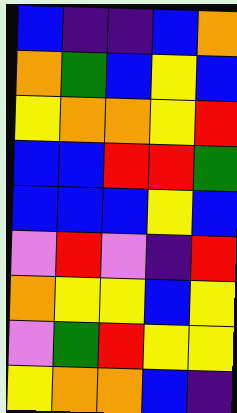[["blue", "indigo", "indigo", "blue", "orange"], ["orange", "green", "blue", "yellow", "blue"], ["yellow", "orange", "orange", "yellow", "red"], ["blue", "blue", "red", "red", "green"], ["blue", "blue", "blue", "yellow", "blue"], ["violet", "red", "violet", "indigo", "red"], ["orange", "yellow", "yellow", "blue", "yellow"], ["violet", "green", "red", "yellow", "yellow"], ["yellow", "orange", "orange", "blue", "indigo"]]